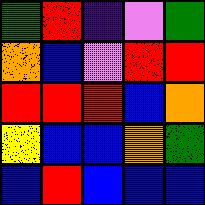[["green", "red", "indigo", "violet", "green"], ["orange", "blue", "violet", "red", "red"], ["red", "red", "red", "blue", "orange"], ["yellow", "blue", "blue", "orange", "green"], ["blue", "red", "blue", "blue", "blue"]]